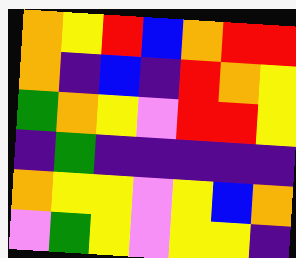[["orange", "yellow", "red", "blue", "orange", "red", "red"], ["orange", "indigo", "blue", "indigo", "red", "orange", "yellow"], ["green", "orange", "yellow", "violet", "red", "red", "yellow"], ["indigo", "green", "indigo", "indigo", "indigo", "indigo", "indigo"], ["orange", "yellow", "yellow", "violet", "yellow", "blue", "orange"], ["violet", "green", "yellow", "violet", "yellow", "yellow", "indigo"]]